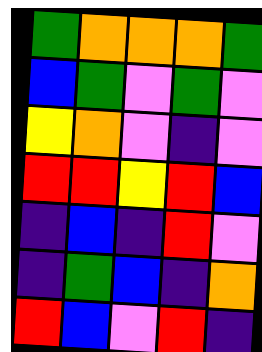[["green", "orange", "orange", "orange", "green"], ["blue", "green", "violet", "green", "violet"], ["yellow", "orange", "violet", "indigo", "violet"], ["red", "red", "yellow", "red", "blue"], ["indigo", "blue", "indigo", "red", "violet"], ["indigo", "green", "blue", "indigo", "orange"], ["red", "blue", "violet", "red", "indigo"]]